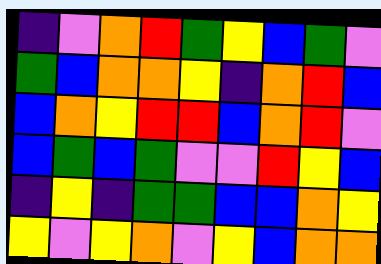[["indigo", "violet", "orange", "red", "green", "yellow", "blue", "green", "violet"], ["green", "blue", "orange", "orange", "yellow", "indigo", "orange", "red", "blue"], ["blue", "orange", "yellow", "red", "red", "blue", "orange", "red", "violet"], ["blue", "green", "blue", "green", "violet", "violet", "red", "yellow", "blue"], ["indigo", "yellow", "indigo", "green", "green", "blue", "blue", "orange", "yellow"], ["yellow", "violet", "yellow", "orange", "violet", "yellow", "blue", "orange", "orange"]]